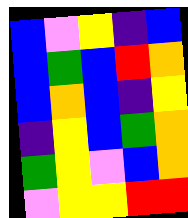[["blue", "violet", "yellow", "indigo", "blue"], ["blue", "green", "blue", "red", "orange"], ["blue", "orange", "blue", "indigo", "yellow"], ["indigo", "yellow", "blue", "green", "orange"], ["green", "yellow", "violet", "blue", "orange"], ["violet", "yellow", "yellow", "red", "red"]]